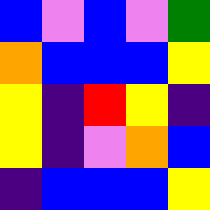[["blue", "violet", "blue", "violet", "green"], ["orange", "blue", "blue", "blue", "yellow"], ["yellow", "indigo", "red", "yellow", "indigo"], ["yellow", "indigo", "violet", "orange", "blue"], ["indigo", "blue", "blue", "blue", "yellow"]]